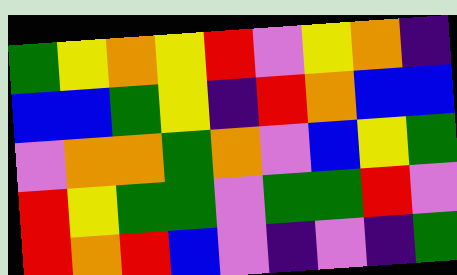[["green", "yellow", "orange", "yellow", "red", "violet", "yellow", "orange", "indigo"], ["blue", "blue", "green", "yellow", "indigo", "red", "orange", "blue", "blue"], ["violet", "orange", "orange", "green", "orange", "violet", "blue", "yellow", "green"], ["red", "yellow", "green", "green", "violet", "green", "green", "red", "violet"], ["red", "orange", "red", "blue", "violet", "indigo", "violet", "indigo", "green"]]